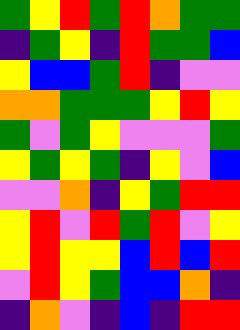[["green", "yellow", "red", "green", "red", "orange", "green", "green"], ["indigo", "green", "yellow", "indigo", "red", "green", "green", "blue"], ["yellow", "blue", "blue", "green", "red", "indigo", "violet", "violet"], ["orange", "orange", "green", "green", "green", "yellow", "red", "yellow"], ["green", "violet", "green", "yellow", "violet", "violet", "violet", "green"], ["yellow", "green", "yellow", "green", "indigo", "yellow", "violet", "blue"], ["violet", "violet", "orange", "indigo", "yellow", "green", "red", "red"], ["yellow", "red", "violet", "red", "green", "red", "violet", "yellow"], ["yellow", "red", "yellow", "yellow", "blue", "red", "blue", "red"], ["violet", "red", "yellow", "green", "blue", "blue", "orange", "indigo"], ["indigo", "orange", "violet", "indigo", "blue", "indigo", "red", "red"]]